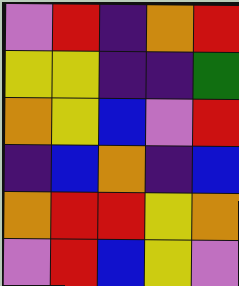[["violet", "red", "indigo", "orange", "red"], ["yellow", "yellow", "indigo", "indigo", "green"], ["orange", "yellow", "blue", "violet", "red"], ["indigo", "blue", "orange", "indigo", "blue"], ["orange", "red", "red", "yellow", "orange"], ["violet", "red", "blue", "yellow", "violet"]]